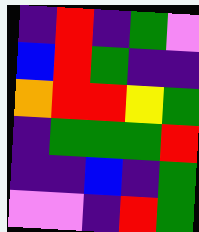[["indigo", "red", "indigo", "green", "violet"], ["blue", "red", "green", "indigo", "indigo"], ["orange", "red", "red", "yellow", "green"], ["indigo", "green", "green", "green", "red"], ["indigo", "indigo", "blue", "indigo", "green"], ["violet", "violet", "indigo", "red", "green"]]